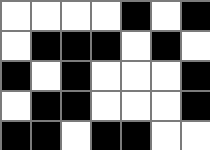[["white", "white", "white", "white", "black", "white", "black"], ["white", "black", "black", "black", "white", "black", "white"], ["black", "white", "black", "white", "white", "white", "black"], ["white", "black", "black", "white", "white", "white", "black"], ["black", "black", "white", "black", "black", "white", "white"]]